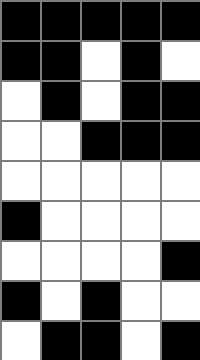[["black", "black", "black", "black", "black"], ["black", "black", "white", "black", "white"], ["white", "black", "white", "black", "black"], ["white", "white", "black", "black", "black"], ["white", "white", "white", "white", "white"], ["black", "white", "white", "white", "white"], ["white", "white", "white", "white", "black"], ["black", "white", "black", "white", "white"], ["white", "black", "black", "white", "black"]]